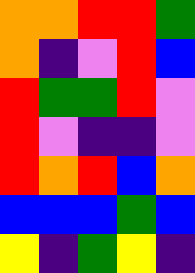[["orange", "orange", "red", "red", "green"], ["orange", "indigo", "violet", "red", "blue"], ["red", "green", "green", "red", "violet"], ["red", "violet", "indigo", "indigo", "violet"], ["red", "orange", "red", "blue", "orange"], ["blue", "blue", "blue", "green", "blue"], ["yellow", "indigo", "green", "yellow", "indigo"]]